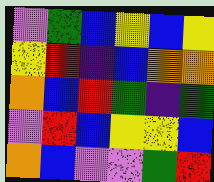[["violet", "green", "blue", "yellow", "blue", "yellow"], ["yellow", "red", "indigo", "blue", "orange", "orange"], ["orange", "blue", "red", "green", "indigo", "green"], ["violet", "red", "blue", "yellow", "yellow", "blue"], ["orange", "blue", "violet", "violet", "green", "red"]]